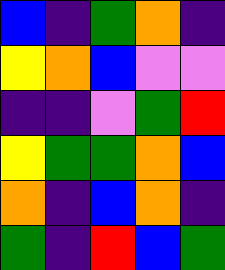[["blue", "indigo", "green", "orange", "indigo"], ["yellow", "orange", "blue", "violet", "violet"], ["indigo", "indigo", "violet", "green", "red"], ["yellow", "green", "green", "orange", "blue"], ["orange", "indigo", "blue", "orange", "indigo"], ["green", "indigo", "red", "blue", "green"]]